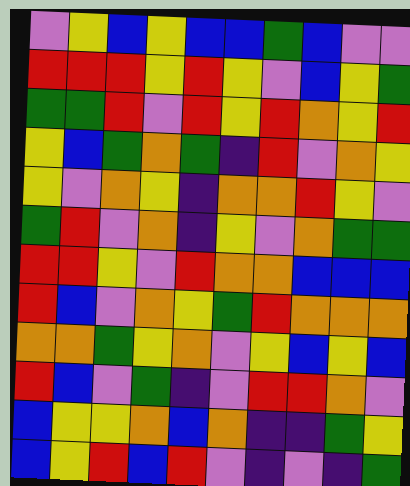[["violet", "yellow", "blue", "yellow", "blue", "blue", "green", "blue", "violet", "violet"], ["red", "red", "red", "yellow", "red", "yellow", "violet", "blue", "yellow", "green"], ["green", "green", "red", "violet", "red", "yellow", "red", "orange", "yellow", "red"], ["yellow", "blue", "green", "orange", "green", "indigo", "red", "violet", "orange", "yellow"], ["yellow", "violet", "orange", "yellow", "indigo", "orange", "orange", "red", "yellow", "violet"], ["green", "red", "violet", "orange", "indigo", "yellow", "violet", "orange", "green", "green"], ["red", "red", "yellow", "violet", "red", "orange", "orange", "blue", "blue", "blue"], ["red", "blue", "violet", "orange", "yellow", "green", "red", "orange", "orange", "orange"], ["orange", "orange", "green", "yellow", "orange", "violet", "yellow", "blue", "yellow", "blue"], ["red", "blue", "violet", "green", "indigo", "violet", "red", "red", "orange", "violet"], ["blue", "yellow", "yellow", "orange", "blue", "orange", "indigo", "indigo", "green", "yellow"], ["blue", "yellow", "red", "blue", "red", "violet", "indigo", "violet", "indigo", "green"]]